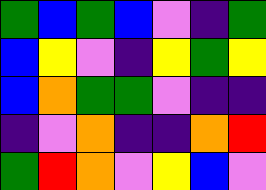[["green", "blue", "green", "blue", "violet", "indigo", "green"], ["blue", "yellow", "violet", "indigo", "yellow", "green", "yellow"], ["blue", "orange", "green", "green", "violet", "indigo", "indigo"], ["indigo", "violet", "orange", "indigo", "indigo", "orange", "red"], ["green", "red", "orange", "violet", "yellow", "blue", "violet"]]